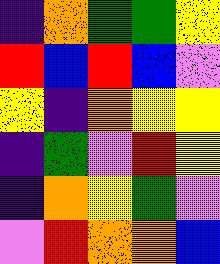[["indigo", "orange", "green", "green", "yellow"], ["red", "blue", "red", "blue", "violet"], ["yellow", "indigo", "orange", "yellow", "yellow"], ["indigo", "green", "violet", "red", "yellow"], ["indigo", "orange", "yellow", "green", "violet"], ["violet", "red", "orange", "orange", "blue"]]